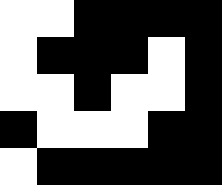[["white", "white", "black", "black", "black", "black"], ["white", "black", "black", "black", "white", "black"], ["white", "white", "black", "white", "white", "black"], ["black", "white", "white", "white", "black", "black"], ["white", "black", "black", "black", "black", "black"]]